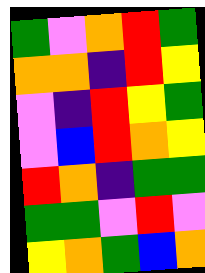[["green", "violet", "orange", "red", "green"], ["orange", "orange", "indigo", "red", "yellow"], ["violet", "indigo", "red", "yellow", "green"], ["violet", "blue", "red", "orange", "yellow"], ["red", "orange", "indigo", "green", "green"], ["green", "green", "violet", "red", "violet"], ["yellow", "orange", "green", "blue", "orange"]]